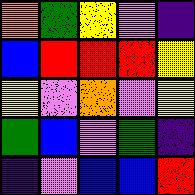[["orange", "green", "yellow", "violet", "indigo"], ["blue", "red", "red", "red", "yellow"], ["yellow", "violet", "orange", "violet", "yellow"], ["green", "blue", "violet", "green", "indigo"], ["indigo", "violet", "blue", "blue", "red"]]